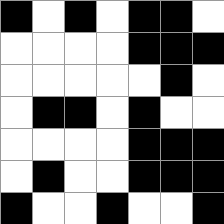[["black", "white", "black", "white", "black", "black", "white"], ["white", "white", "white", "white", "black", "black", "black"], ["white", "white", "white", "white", "white", "black", "white"], ["white", "black", "black", "white", "black", "white", "white"], ["white", "white", "white", "white", "black", "black", "black"], ["white", "black", "white", "white", "black", "black", "black"], ["black", "white", "white", "black", "white", "white", "black"]]